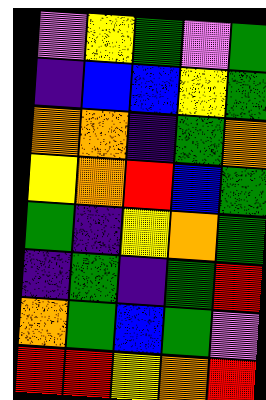[["violet", "yellow", "green", "violet", "green"], ["indigo", "blue", "blue", "yellow", "green"], ["orange", "orange", "indigo", "green", "orange"], ["yellow", "orange", "red", "blue", "green"], ["green", "indigo", "yellow", "orange", "green"], ["indigo", "green", "indigo", "green", "red"], ["orange", "green", "blue", "green", "violet"], ["red", "red", "yellow", "orange", "red"]]